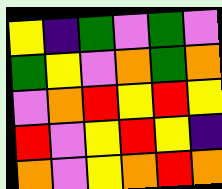[["yellow", "indigo", "green", "violet", "green", "violet"], ["green", "yellow", "violet", "orange", "green", "orange"], ["violet", "orange", "red", "yellow", "red", "yellow"], ["red", "violet", "yellow", "red", "yellow", "indigo"], ["orange", "violet", "yellow", "orange", "red", "orange"]]